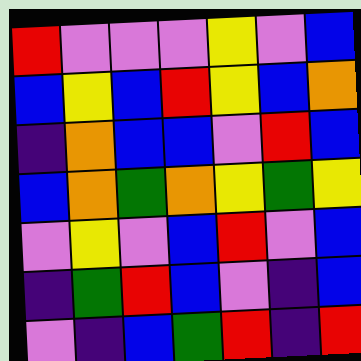[["red", "violet", "violet", "violet", "yellow", "violet", "blue"], ["blue", "yellow", "blue", "red", "yellow", "blue", "orange"], ["indigo", "orange", "blue", "blue", "violet", "red", "blue"], ["blue", "orange", "green", "orange", "yellow", "green", "yellow"], ["violet", "yellow", "violet", "blue", "red", "violet", "blue"], ["indigo", "green", "red", "blue", "violet", "indigo", "blue"], ["violet", "indigo", "blue", "green", "red", "indigo", "red"]]